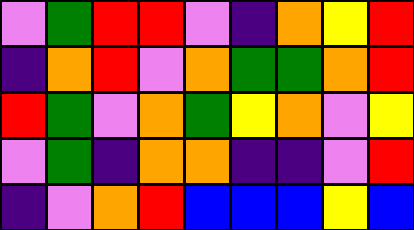[["violet", "green", "red", "red", "violet", "indigo", "orange", "yellow", "red"], ["indigo", "orange", "red", "violet", "orange", "green", "green", "orange", "red"], ["red", "green", "violet", "orange", "green", "yellow", "orange", "violet", "yellow"], ["violet", "green", "indigo", "orange", "orange", "indigo", "indigo", "violet", "red"], ["indigo", "violet", "orange", "red", "blue", "blue", "blue", "yellow", "blue"]]